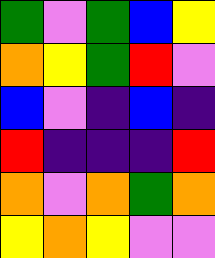[["green", "violet", "green", "blue", "yellow"], ["orange", "yellow", "green", "red", "violet"], ["blue", "violet", "indigo", "blue", "indigo"], ["red", "indigo", "indigo", "indigo", "red"], ["orange", "violet", "orange", "green", "orange"], ["yellow", "orange", "yellow", "violet", "violet"]]